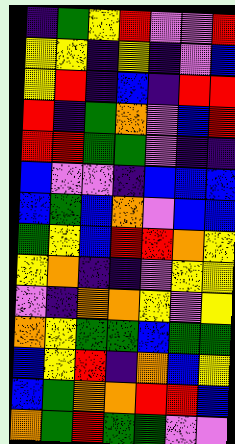[["indigo", "green", "yellow", "red", "violet", "violet", "red"], ["yellow", "yellow", "indigo", "yellow", "indigo", "violet", "blue"], ["yellow", "red", "indigo", "blue", "indigo", "red", "red"], ["red", "indigo", "green", "orange", "violet", "blue", "red"], ["red", "red", "green", "green", "violet", "indigo", "indigo"], ["blue", "violet", "violet", "indigo", "blue", "blue", "blue"], ["blue", "green", "blue", "orange", "violet", "blue", "blue"], ["green", "yellow", "blue", "red", "red", "orange", "yellow"], ["yellow", "orange", "indigo", "indigo", "violet", "yellow", "yellow"], ["violet", "indigo", "orange", "orange", "yellow", "violet", "yellow"], ["orange", "yellow", "green", "green", "blue", "green", "green"], ["blue", "yellow", "red", "indigo", "orange", "blue", "yellow"], ["blue", "green", "orange", "orange", "red", "red", "blue"], ["orange", "green", "red", "green", "green", "violet", "violet"]]